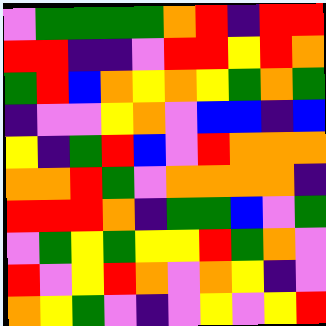[["violet", "green", "green", "green", "green", "orange", "red", "indigo", "red", "red"], ["red", "red", "indigo", "indigo", "violet", "red", "red", "yellow", "red", "orange"], ["green", "red", "blue", "orange", "yellow", "orange", "yellow", "green", "orange", "green"], ["indigo", "violet", "violet", "yellow", "orange", "violet", "blue", "blue", "indigo", "blue"], ["yellow", "indigo", "green", "red", "blue", "violet", "red", "orange", "orange", "orange"], ["orange", "orange", "red", "green", "violet", "orange", "orange", "orange", "orange", "indigo"], ["red", "red", "red", "orange", "indigo", "green", "green", "blue", "violet", "green"], ["violet", "green", "yellow", "green", "yellow", "yellow", "red", "green", "orange", "violet"], ["red", "violet", "yellow", "red", "orange", "violet", "orange", "yellow", "indigo", "violet"], ["orange", "yellow", "green", "violet", "indigo", "violet", "yellow", "violet", "yellow", "red"]]